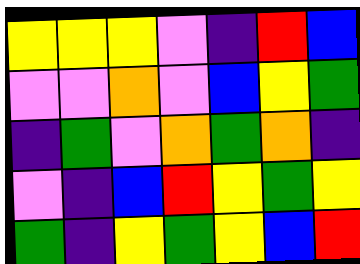[["yellow", "yellow", "yellow", "violet", "indigo", "red", "blue"], ["violet", "violet", "orange", "violet", "blue", "yellow", "green"], ["indigo", "green", "violet", "orange", "green", "orange", "indigo"], ["violet", "indigo", "blue", "red", "yellow", "green", "yellow"], ["green", "indigo", "yellow", "green", "yellow", "blue", "red"]]